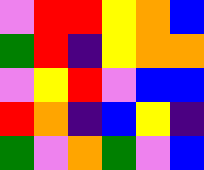[["violet", "red", "red", "yellow", "orange", "blue"], ["green", "red", "indigo", "yellow", "orange", "orange"], ["violet", "yellow", "red", "violet", "blue", "blue"], ["red", "orange", "indigo", "blue", "yellow", "indigo"], ["green", "violet", "orange", "green", "violet", "blue"]]